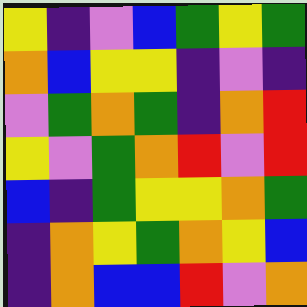[["yellow", "indigo", "violet", "blue", "green", "yellow", "green"], ["orange", "blue", "yellow", "yellow", "indigo", "violet", "indigo"], ["violet", "green", "orange", "green", "indigo", "orange", "red"], ["yellow", "violet", "green", "orange", "red", "violet", "red"], ["blue", "indigo", "green", "yellow", "yellow", "orange", "green"], ["indigo", "orange", "yellow", "green", "orange", "yellow", "blue"], ["indigo", "orange", "blue", "blue", "red", "violet", "orange"]]